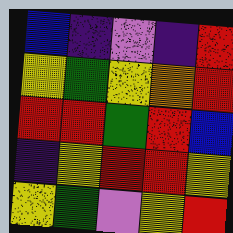[["blue", "indigo", "violet", "indigo", "red"], ["yellow", "green", "yellow", "orange", "red"], ["red", "red", "green", "red", "blue"], ["indigo", "yellow", "red", "red", "yellow"], ["yellow", "green", "violet", "yellow", "red"]]